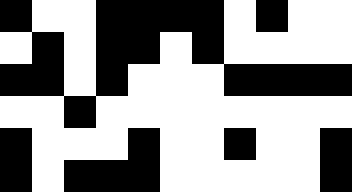[["black", "white", "white", "black", "black", "black", "black", "white", "black", "white", "white"], ["white", "black", "white", "black", "black", "white", "black", "white", "white", "white", "white"], ["black", "black", "white", "black", "white", "white", "white", "black", "black", "black", "black"], ["white", "white", "black", "white", "white", "white", "white", "white", "white", "white", "white"], ["black", "white", "white", "white", "black", "white", "white", "black", "white", "white", "black"], ["black", "white", "black", "black", "black", "white", "white", "white", "white", "white", "black"]]